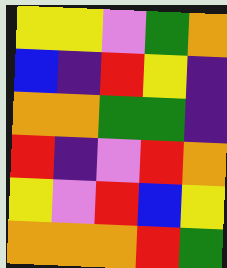[["yellow", "yellow", "violet", "green", "orange"], ["blue", "indigo", "red", "yellow", "indigo"], ["orange", "orange", "green", "green", "indigo"], ["red", "indigo", "violet", "red", "orange"], ["yellow", "violet", "red", "blue", "yellow"], ["orange", "orange", "orange", "red", "green"]]